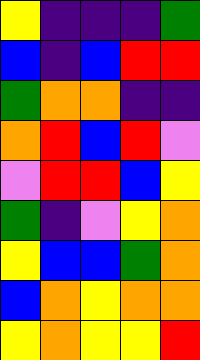[["yellow", "indigo", "indigo", "indigo", "green"], ["blue", "indigo", "blue", "red", "red"], ["green", "orange", "orange", "indigo", "indigo"], ["orange", "red", "blue", "red", "violet"], ["violet", "red", "red", "blue", "yellow"], ["green", "indigo", "violet", "yellow", "orange"], ["yellow", "blue", "blue", "green", "orange"], ["blue", "orange", "yellow", "orange", "orange"], ["yellow", "orange", "yellow", "yellow", "red"]]